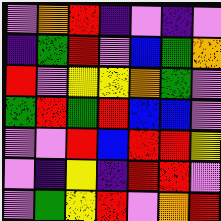[["violet", "orange", "red", "indigo", "violet", "indigo", "violet"], ["indigo", "green", "red", "violet", "blue", "green", "orange"], ["red", "violet", "yellow", "yellow", "orange", "green", "violet"], ["green", "red", "green", "red", "blue", "blue", "violet"], ["violet", "violet", "red", "blue", "red", "red", "yellow"], ["violet", "indigo", "yellow", "indigo", "red", "red", "violet"], ["violet", "green", "yellow", "red", "violet", "orange", "red"]]